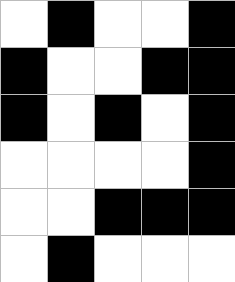[["white", "black", "white", "white", "black"], ["black", "white", "white", "black", "black"], ["black", "white", "black", "white", "black"], ["white", "white", "white", "white", "black"], ["white", "white", "black", "black", "black"], ["white", "black", "white", "white", "white"]]